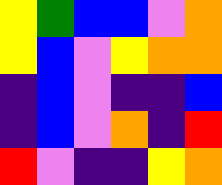[["yellow", "green", "blue", "blue", "violet", "orange"], ["yellow", "blue", "violet", "yellow", "orange", "orange"], ["indigo", "blue", "violet", "indigo", "indigo", "blue"], ["indigo", "blue", "violet", "orange", "indigo", "red"], ["red", "violet", "indigo", "indigo", "yellow", "orange"]]